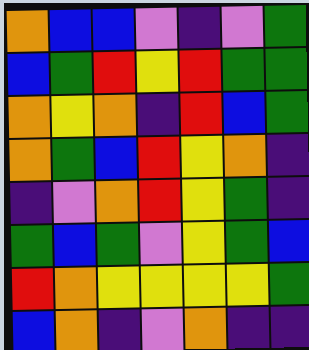[["orange", "blue", "blue", "violet", "indigo", "violet", "green"], ["blue", "green", "red", "yellow", "red", "green", "green"], ["orange", "yellow", "orange", "indigo", "red", "blue", "green"], ["orange", "green", "blue", "red", "yellow", "orange", "indigo"], ["indigo", "violet", "orange", "red", "yellow", "green", "indigo"], ["green", "blue", "green", "violet", "yellow", "green", "blue"], ["red", "orange", "yellow", "yellow", "yellow", "yellow", "green"], ["blue", "orange", "indigo", "violet", "orange", "indigo", "indigo"]]